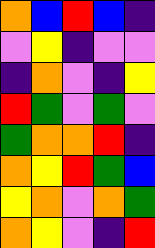[["orange", "blue", "red", "blue", "indigo"], ["violet", "yellow", "indigo", "violet", "violet"], ["indigo", "orange", "violet", "indigo", "yellow"], ["red", "green", "violet", "green", "violet"], ["green", "orange", "orange", "red", "indigo"], ["orange", "yellow", "red", "green", "blue"], ["yellow", "orange", "violet", "orange", "green"], ["orange", "yellow", "violet", "indigo", "red"]]